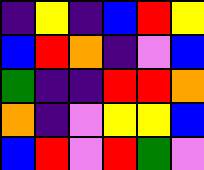[["indigo", "yellow", "indigo", "blue", "red", "yellow"], ["blue", "red", "orange", "indigo", "violet", "blue"], ["green", "indigo", "indigo", "red", "red", "orange"], ["orange", "indigo", "violet", "yellow", "yellow", "blue"], ["blue", "red", "violet", "red", "green", "violet"]]